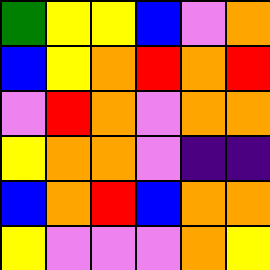[["green", "yellow", "yellow", "blue", "violet", "orange"], ["blue", "yellow", "orange", "red", "orange", "red"], ["violet", "red", "orange", "violet", "orange", "orange"], ["yellow", "orange", "orange", "violet", "indigo", "indigo"], ["blue", "orange", "red", "blue", "orange", "orange"], ["yellow", "violet", "violet", "violet", "orange", "yellow"]]